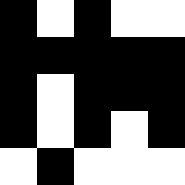[["black", "white", "black", "white", "white"], ["black", "black", "black", "black", "black"], ["black", "white", "black", "black", "black"], ["black", "white", "black", "white", "black"], ["white", "black", "white", "white", "white"]]